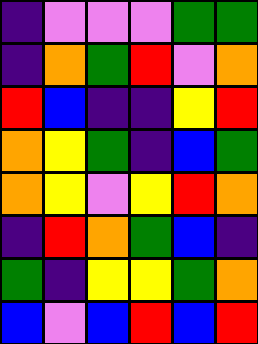[["indigo", "violet", "violet", "violet", "green", "green"], ["indigo", "orange", "green", "red", "violet", "orange"], ["red", "blue", "indigo", "indigo", "yellow", "red"], ["orange", "yellow", "green", "indigo", "blue", "green"], ["orange", "yellow", "violet", "yellow", "red", "orange"], ["indigo", "red", "orange", "green", "blue", "indigo"], ["green", "indigo", "yellow", "yellow", "green", "orange"], ["blue", "violet", "blue", "red", "blue", "red"]]